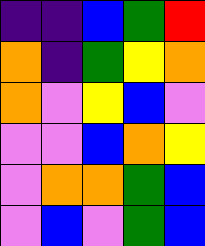[["indigo", "indigo", "blue", "green", "red"], ["orange", "indigo", "green", "yellow", "orange"], ["orange", "violet", "yellow", "blue", "violet"], ["violet", "violet", "blue", "orange", "yellow"], ["violet", "orange", "orange", "green", "blue"], ["violet", "blue", "violet", "green", "blue"]]